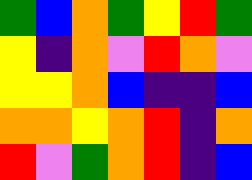[["green", "blue", "orange", "green", "yellow", "red", "green"], ["yellow", "indigo", "orange", "violet", "red", "orange", "violet"], ["yellow", "yellow", "orange", "blue", "indigo", "indigo", "blue"], ["orange", "orange", "yellow", "orange", "red", "indigo", "orange"], ["red", "violet", "green", "orange", "red", "indigo", "blue"]]